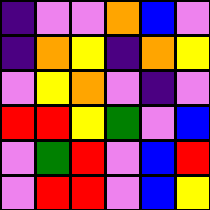[["indigo", "violet", "violet", "orange", "blue", "violet"], ["indigo", "orange", "yellow", "indigo", "orange", "yellow"], ["violet", "yellow", "orange", "violet", "indigo", "violet"], ["red", "red", "yellow", "green", "violet", "blue"], ["violet", "green", "red", "violet", "blue", "red"], ["violet", "red", "red", "violet", "blue", "yellow"]]